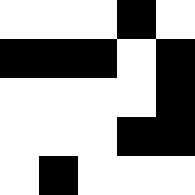[["white", "white", "white", "black", "white"], ["black", "black", "black", "white", "black"], ["white", "white", "white", "white", "black"], ["white", "white", "white", "black", "black"], ["white", "black", "white", "white", "white"]]